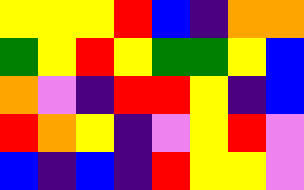[["yellow", "yellow", "yellow", "red", "blue", "indigo", "orange", "orange"], ["green", "yellow", "red", "yellow", "green", "green", "yellow", "blue"], ["orange", "violet", "indigo", "red", "red", "yellow", "indigo", "blue"], ["red", "orange", "yellow", "indigo", "violet", "yellow", "red", "violet"], ["blue", "indigo", "blue", "indigo", "red", "yellow", "yellow", "violet"]]